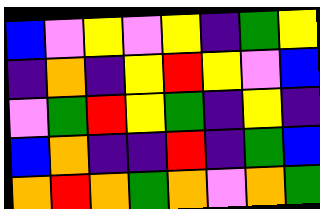[["blue", "violet", "yellow", "violet", "yellow", "indigo", "green", "yellow"], ["indigo", "orange", "indigo", "yellow", "red", "yellow", "violet", "blue"], ["violet", "green", "red", "yellow", "green", "indigo", "yellow", "indigo"], ["blue", "orange", "indigo", "indigo", "red", "indigo", "green", "blue"], ["orange", "red", "orange", "green", "orange", "violet", "orange", "green"]]